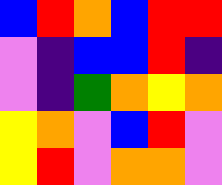[["blue", "red", "orange", "blue", "red", "red"], ["violet", "indigo", "blue", "blue", "red", "indigo"], ["violet", "indigo", "green", "orange", "yellow", "orange"], ["yellow", "orange", "violet", "blue", "red", "violet"], ["yellow", "red", "violet", "orange", "orange", "violet"]]